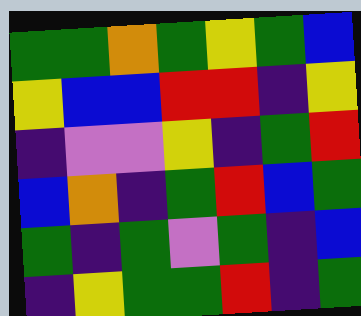[["green", "green", "orange", "green", "yellow", "green", "blue"], ["yellow", "blue", "blue", "red", "red", "indigo", "yellow"], ["indigo", "violet", "violet", "yellow", "indigo", "green", "red"], ["blue", "orange", "indigo", "green", "red", "blue", "green"], ["green", "indigo", "green", "violet", "green", "indigo", "blue"], ["indigo", "yellow", "green", "green", "red", "indigo", "green"]]